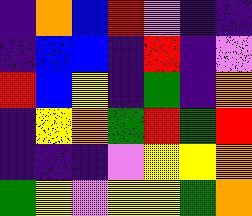[["indigo", "orange", "blue", "red", "violet", "indigo", "indigo"], ["indigo", "blue", "blue", "indigo", "red", "indigo", "violet"], ["red", "blue", "yellow", "indigo", "green", "indigo", "orange"], ["indigo", "yellow", "orange", "green", "red", "green", "red"], ["indigo", "indigo", "indigo", "violet", "yellow", "yellow", "orange"], ["green", "yellow", "violet", "yellow", "yellow", "green", "orange"]]